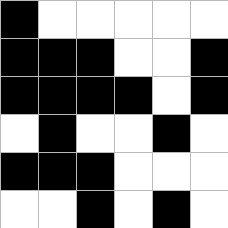[["black", "white", "white", "white", "white", "white"], ["black", "black", "black", "white", "white", "black"], ["black", "black", "black", "black", "white", "black"], ["white", "black", "white", "white", "black", "white"], ["black", "black", "black", "white", "white", "white"], ["white", "white", "black", "white", "black", "white"]]